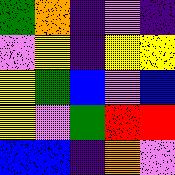[["green", "orange", "indigo", "violet", "indigo"], ["violet", "yellow", "indigo", "yellow", "yellow"], ["yellow", "green", "blue", "violet", "blue"], ["yellow", "violet", "green", "red", "red"], ["blue", "blue", "indigo", "orange", "violet"]]